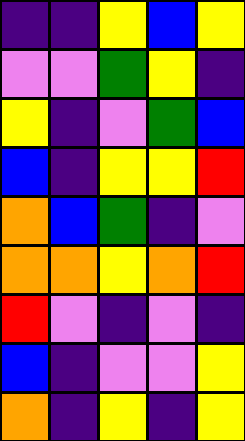[["indigo", "indigo", "yellow", "blue", "yellow"], ["violet", "violet", "green", "yellow", "indigo"], ["yellow", "indigo", "violet", "green", "blue"], ["blue", "indigo", "yellow", "yellow", "red"], ["orange", "blue", "green", "indigo", "violet"], ["orange", "orange", "yellow", "orange", "red"], ["red", "violet", "indigo", "violet", "indigo"], ["blue", "indigo", "violet", "violet", "yellow"], ["orange", "indigo", "yellow", "indigo", "yellow"]]